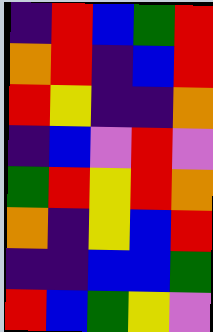[["indigo", "red", "blue", "green", "red"], ["orange", "red", "indigo", "blue", "red"], ["red", "yellow", "indigo", "indigo", "orange"], ["indigo", "blue", "violet", "red", "violet"], ["green", "red", "yellow", "red", "orange"], ["orange", "indigo", "yellow", "blue", "red"], ["indigo", "indigo", "blue", "blue", "green"], ["red", "blue", "green", "yellow", "violet"]]